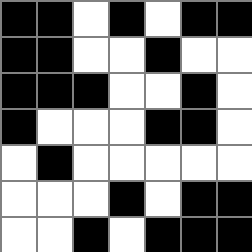[["black", "black", "white", "black", "white", "black", "black"], ["black", "black", "white", "white", "black", "white", "white"], ["black", "black", "black", "white", "white", "black", "white"], ["black", "white", "white", "white", "black", "black", "white"], ["white", "black", "white", "white", "white", "white", "white"], ["white", "white", "white", "black", "white", "black", "black"], ["white", "white", "black", "white", "black", "black", "black"]]